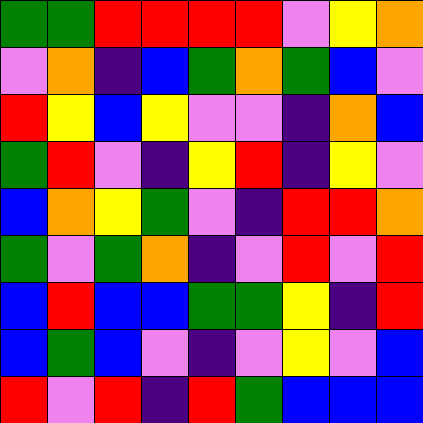[["green", "green", "red", "red", "red", "red", "violet", "yellow", "orange"], ["violet", "orange", "indigo", "blue", "green", "orange", "green", "blue", "violet"], ["red", "yellow", "blue", "yellow", "violet", "violet", "indigo", "orange", "blue"], ["green", "red", "violet", "indigo", "yellow", "red", "indigo", "yellow", "violet"], ["blue", "orange", "yellow", "green", "violet", "indigo", "red", "red", "orange"], ["green", "violet", "green", "orange", "indigo", "violet", "red", "violet", "red"], ["blue", "red", "blue", "blue", "green", "green", "yellow", "indigo", "red"], ["blue", "green", "blue", "violet", "indigo", "violet", "yellow", "violet", "blue"], ["red", "violet", "red", "indigo", "red", "green", "blue", "blue", "blue"]]